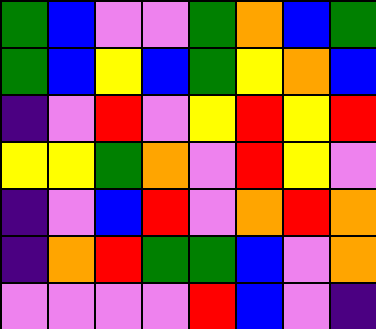[["green", "blue", "violet", "violet", "green", "orange", "blue", "green"], ["green", "blue", "yellow", "blue", "green", "yellow", "orange", "blue"], ["indigo", "violet", "red", "violet", "yellow", "red", "yellow", "red"], ["yellow", "yellow", "green", "orange", "violet", "red", "yellow", "violet"], ["indigo", "violet", "blue", "red", "violet", "orange", "red", "orange"], ["indigo", "orange", "red", "green", "green", "blue", "violet", "orange"], ["violet", "violet", "violet", "violet", "red", "blue", "violet", "indigo"]]